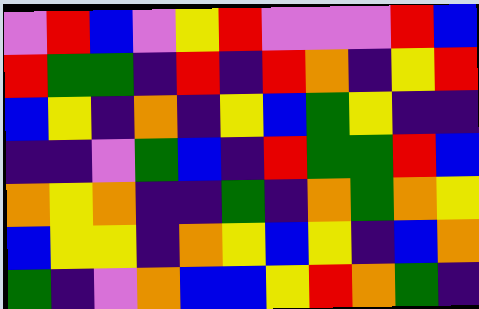[["violet", "red", "blue", "violet", "yellow", "red", "violet", "violet", "violet", "red", "blue"], ["red", "green", "green", "indigo", "red", "indigo", "red", "orange", "indigo", "yellow", "red"], ["blue", "yellow", "indigo", "orange", "indigo", "yellow", "blue", "green", "yellow", "indigo", "indigo"], ["indigo", "indigo", "violet", "green", "blue", "indigo", "red", "green", "green", "red", "blue"], ["orange", "yellow", "orange", "indigo", "indigo", "green", "indigo", "orange", "green", "orange", "yellow"], ["blue", "yellow", "yellow", "indigo", "orange", "yellow", "blue", "yellow", "indigo", "blue", "orange"], ["green", "indigo", "violet", "orange", "blue", "blue", "yellow", "red", "orange", "green", "indigo"]]